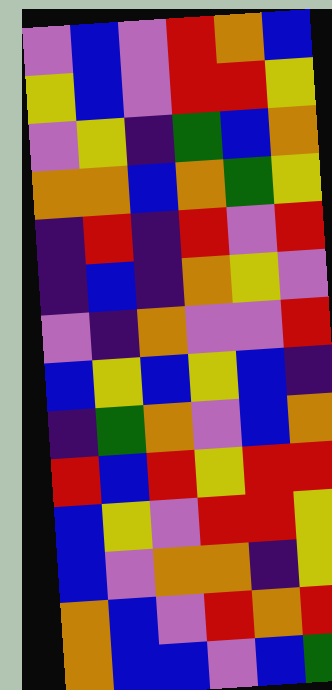[["violet", "blue", "violet", "red", "orange", "blue"], ["yellow", "blue", "violet", "red", "red", "yellow"], ["violet", "yellow", "indigo", "green", "blue", "orange"], ["orange", "orange", "blue", "orange", "green", "yellow"], ["indigo", "red", "indigo", "red", "violet", "red"], ["indigo", "blue", "indigo", "orange", "yellow", "violet"], ["violet", "indigo", "orange", "violet", "violet", "red"], ["blue", "yellow", "blue", "yellow", "blue", "indigo"], ["indigo", "green", "orange", "violet", "blue", "orange"], ["red", "blue", "red", "yellow", "red", "red"], ["blue", "yellow", "violet", "red", "red", "yellow"], ["blue", "violet", "orange", "orange", "indigo", "yellow"], ["orange", "blue", "violet", "red", "orange", "red"], ["orange", "blue", "blue", "violet", "blue", "green"]]